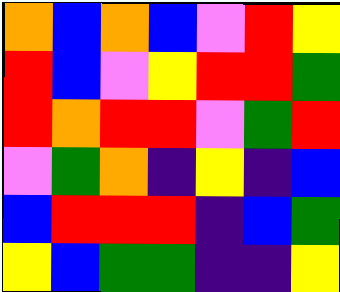[["orange", "blue", "orange", "blue", "violet", "red", "yellow"], ["red", "blue", "violet", "yellow", "red", "red", "green"], ["red", "orange", "red", "red", "violet", "green", "red"], ["violet", "green", "orange", "indigo", "yellow", "indigo", "blue"], ["blue", "red", "red", "red", "indigo", "blue", "green"], ["yellow", "blue", "green", "green", "indigo", "indigo", "yellow"]]